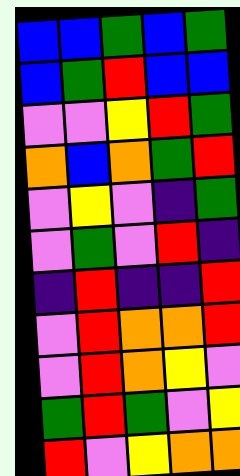[["blue", "blue", "green", "blue", "green"], ["blue", "green", "red", "blue", "blue"], ["violet", "violet", "yellow", "red", "green"], ["orange", "blue", "orange", "green", "red"], ["violet", "yellow", "violet", "indigo", "green"], ["violet", "green", "violet", "red", "indigo"], ["indigo", "red", "indigo", "indigo", "red"], ["violet", "red", "orange", "orange", "red"], ["violet", "red", "orange", "yellow", "violet"], ["green", "red", "green", "violet", "yellow"], ["red", "violet", "yellow", "orange", "orange"]]